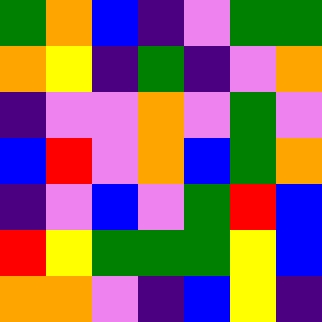[["green", "orange", "blue", "indigo", "violet", "green", "green"], ["orange", "yellow", "indigo", "green", "indigo", "violet", "orange"], ["indigo", "violet", "violet", "orange", "violet", "green", "violet"], ["blue", "red", "violet", "orange", "blue", "green", "orange"], ["indigo", "violet", "blue", "violet", "green", "red", "blue"], ["red", "yellow", "green", "green", "green", "yellow", "blue"], ["orange", "orange", "violet", "indigo", "blue", "yellow", "indigo"]]